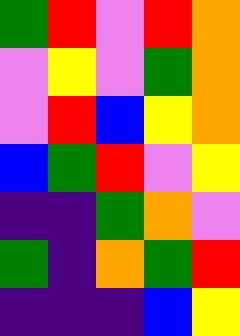[["green", "red", "violet", "red", "orange"], ["violet", "yellow", "violet", "green", "orange"], ["violet", "red", "blue", "yellow", "orange"], ["blue", "green", "red", "violet", "yellow"], ["indigo", "indigo", "green", "orange", "violet"], ["green", "indigo", "orange", "green", "red"], ["indigo", "indigo", "indigo", "blue", "yellow"]]